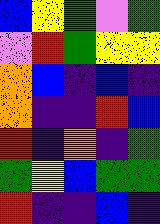[["blue", "yellow", "green", "violet", "green"], ["violet", "red", "green", "yellow", "yellow"], ["orange", "blue", "indigo", "blue", "indigo"], ["orange", "indigo", "indigo", "red", "blue"], ["red", "indigo", "orange", "indigo", "green"], ["green", "yellow", "blue", "green", "green"], ["red", "indigo", "indigo", "blue", "indigo"]]